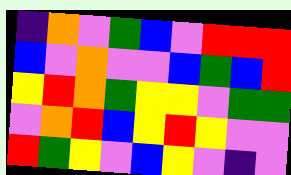[["indigo", "orange", "violet", "green", "blue", "violet", "red", "red", "red"], ["blue", "violet", "orange", "violet", "violet", "blue", "green", "blue", "red"], ["yellow", "red", "orange", "green", "yellow", "yellow", "violet", "green", "green"], ["violet", "orange", "red", "blue", "yellow", "red", "yellow", "violet", "violet"], ["red", "green", "yellow", "violet", "blue", "yellow", "violet", "indigo", "violet"]]